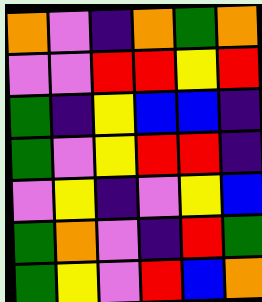[["orange", "violet", "indigo", "orange", "green", "orange"], ["violet", "violet", "red", "red", "yellow", "red"], ["green", "indigo", "yellow", "blue", "blue", "indigo"], ["green", "violet", "yellow", "red", "red", "indigo"], ["violet", "yellow", "indigo", "violet", "yellow", "blue"], ["green", "orange", "violet", "indigo", "red", "green"], ["green", "yellow", "violet", "red", "blue", "orange"]]